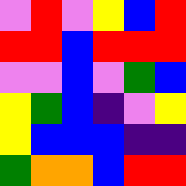[["violet", "red", "violet", "yellow", "blue", "red"], ["red", "red", "blue", "red", "red", "red"], ["violet", "violet", "blue", "violet", "green", "blue"], ["yellow", "green", "blue", "indigo", "violet", "yellow"], ["yellow", "blue", "blue", "blue", "indigo", "indigo"], ["green", "orange", "orange", "blue", "red", "red"]]